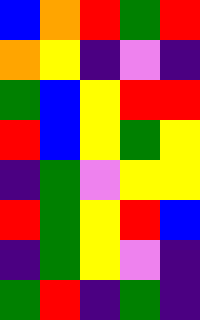[["blue", "orange", "red", "green", "red"], ["orange", "yellow", "indigo", "violet", "indigo"], ["green", "blue", "yellow", "red", "red"], ["red", "blue", "yellow", "green", "yellow"], ["indigo", "green", "violet", "yellow", "yellow"], ["red", "green", "yellow", "red", "blue"], ["indigo", "green", "yellow", "violet", "indigo"], ["green", "red", "indigo", "green", "indigo"]]